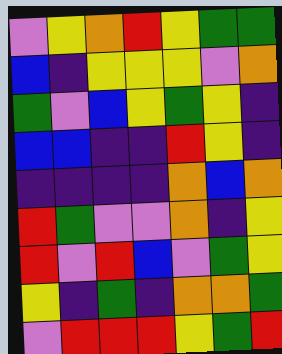[["violet", "yellow", "orange", "red", "yellow", "green", "green"], ["blue", "indigo", "yellow", "yellow", "yellow", "violet", "orange"], ["green", "violet", "blue", "yellow", "green", "yellow", "indigo"], ["blue", "blue", "indigo", "indigo", "red", "yellow", "indigo"], ["indigo", "indigo", "indigo", "indigo", "orange", "blue", "orange"], ["red", "green", "violet", "violet", "orange", "indigo", "yellow"], ["red", "violet", "red", "blue", "violet", "green", "yellow"], ["yellow", "indigo", "green", "indigo", "orange", "orange", "green"], ["violet", "red", "red", "red", "yellow", "green", "red"]]